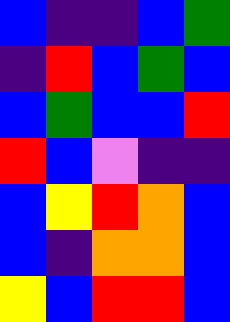[["blue", "indigo", "indigo", "blue", "green"], ["indigo", "red", "blue", "green", "blue"], ["blue", "green", "blue", "blue", "red"], ["red", "blue", "violet", "indigo", "indigo"], ["blue", "yellow", "red", "orange", "blue"], ["blue", "indigo", "orange", "orange", "blue"], ["yellow", "blue", "red", "red", "blue"]]